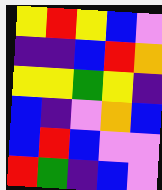[["yellow", "red", "yellow", "blue", "violet"], ["indigo", "indigo", "blue", "red", "orange"], ["yellow", "yellow", "green", "yellow", "indigo"], ["blue", "indigo", "violet", "orange", "blue"], ["blue", "red", "blue", "violet", "violet"], ["red", "green", "indigo", "blue", "violet"]]